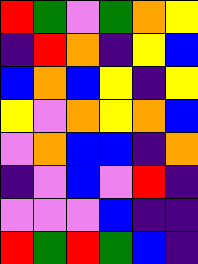[["red", "green", "violet", "green", "orange", "yellow"], ["indigo", "red", "orange", "indigo", "yellow", "blue"], ["blue", "orange", "blue", "yellow", "indigo", "yellow"], ["yellow", "violet", "orange", "yellow", "orange", "blue"], ["violet", "orange", "blue", "blue", "indigo", "orange"], ["indigo", "violet", "blue", "violet", "red", "indigo"], ["violet", "violet", "violet", "blue", "indigo", "indigo"], ["red", "green", "red", "green", "blue", "indigo"]]